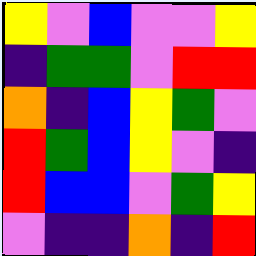[["yellow", "violet", "blue", "violet", "violet", "yellow"], ["indigo", "green", "green", "violet", "red", "red"], ["orange", "indigo", "blue", "yellow", "green", "violet"], ["red", "green", "blue", "yellow", "violet", "indigo"], ["red", "blue", "blue", "violet", "green", "yellow"], ["violet", "indigo", "indigo", "orange", "indigo", "red"]]